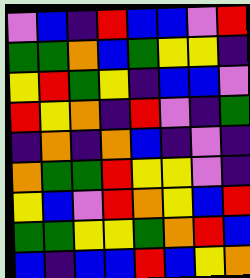[["violet", "blue", "indigo", "red", "blue", "blue", "violet", "red"], ["green", "green", "orange", "blue", "green", "yellow", "yellow", "indigo"], ["yellow", "red", "green", "yellow", "indigo", "blue", "blue", "violet"], ["red", "yellow", "orange", "indigo", "red", "violet", "indigo", "green"], ["indigo", "orange", "indigo", "orange", "blue", "indigo", "violet", "indigo"], ["orange", "green", "green", "red", "yellow", "yellow", "violet", "indigo"], ["yellow", "blue", "violet", "red", "orange", "yellow", "blue", "red"], ["green", "green", "yellow", "yellow", "green", "orange", "red", "blue"], ["blue", "indigo", "blue", "blue", "red", "blue", "yellow", "orange"]]